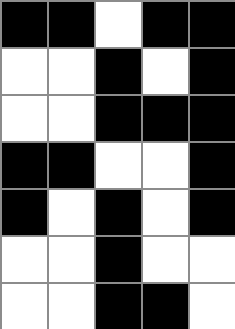[["black", "black", "white", "black", "black"], ["white", "white", "black", "white", "black"], ["white", "white", "black", "black", "black"], ["black", "black", "white", "white", "black"], ["black", "white", "black", "white", "black"], ["white", "white", "black", "white", "white"], ["white", "white", "black", "black", "white"]]